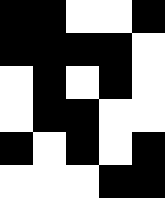[["black", "black", "white", "white", "black"], ["black", "black", "black", "black", "white"], ["white", "black", "white", "black", "white"], ["white", "black", "black", "white", "white"], ["black", "white", "black", "white", "black"], ["white", "white", "white", "black", "black"]]